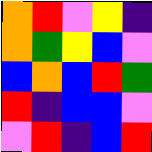[["orange", "red", "violet", "yellow", "indigo"], ["orange", "green", "yellow", "blue", "violet"], ["blue", "orange", "blue", "red", "green"], ["red", "indigo", "blue", "blue", "violet"], ["violet", "red", "indigo", "blue", "red"]]